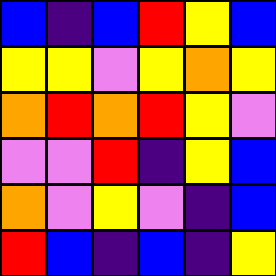[["blue", "indigo", "blue", "red", "yellow", "blue"], ["yellow", "yellow", "violet", "yellow", "orange", "yellow"], ["orange", "red", "orange", "red", "yellow", "violet"], ["violet", "violet", "red", "indigo", "yellow", "blue"], ["orange", "violet", "yellow", "violet", "indigo", "blue"], ["red", "blue", "indigo", "blue", "indigo", "yellow"]]